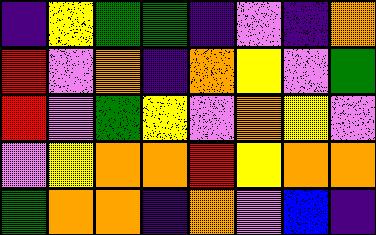[["indigo", "yellow", "green", "green", "indigo", "violet", "indigo", "orange"], ["red", "violet", "orange", "indigo", "orange", "yellow", "violet", "green"], ["red", "violet", "green", "yellow", "violet", "orange", "yellow", "violet"], ["violet", "yellow", "orange", "orange", "red", "yellow", "orange", "orange"], ["green", "orange", "orange", "indigo", "orange", "violet", "blue", "indigo"]]